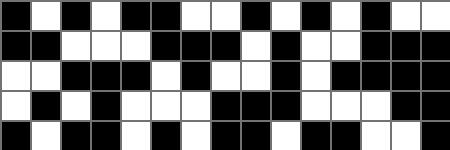[["black", "white", "black", "white", "black", "black", "white", "white", "black", "white", "black", "white", "black", "white", "white"], ["black", "black", "white", "white", "white", "black", "black", "black", "white", "black", "white", "white", "black", "black", "black"], ["white", "white", "black", "black", "black", "white", "black", "white", "white", "black", "white", "black", "black", "black", "black"], ["white", "black", "white", "black", "white", "white", "white", "black", "black", "black", "white", "white", "white", "black", "black"], ["black", "white", "black", "black", "white", "black", "white", "black", "black", "white", "black", "black", "white", "white", "black"]]